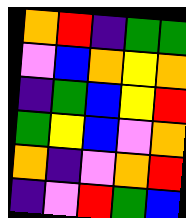[["orange", "red", "indigo", "green", "green"], ["violet", "blue", "orange", "yellow", "orange"], ["indigo", "green", "blue", "yellow", "red"], ["green", "yellow", "blue", "violet", "orange"], ["orange", "indigo", "violet", "orange", "red"], ["indigo", "violet", "red", "green", "blue"]]